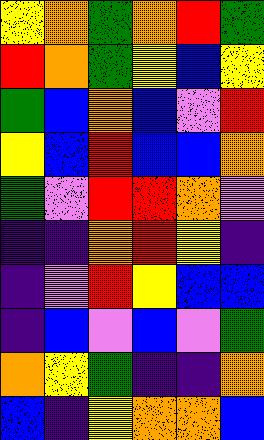[["yellow", "orange", "green", "orange", "red", "green"], ["red", "orange", "green", "yellow", "blue", "yellow"], ["green", "blue", "orange", "blue", "violet", "red"], ["yellow", "blue", "red", "blue", "blue", "orange"], ["green", "violet", "red", "red", "orange", "violet"], ["indigo", "indigo", "orange", "red", "yellow", "indigo"], ["indigo", "violet", "red", "yellow", "blue", "blue"], ["indigo", "blue", "violet", "blue", "violet", "green"], ["orange", "yellow", "green", "indigo", "indigo", "orange"], ["blue", "indigo", "yellow", "orange", "orange", "blue"]]